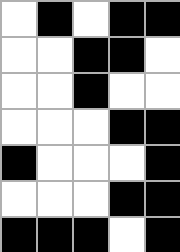[["white", "black", "white", "black", "black"], ["white", "white", "black", "black", "white"], ["white", "white", "black", "white", "white"], ["white", "white", "white", "black", "black"], ["black", "white", "white", "white", "black"], ["white", "white", "white", "black", "black"], ["black", "black", "black", "white", "black"]]